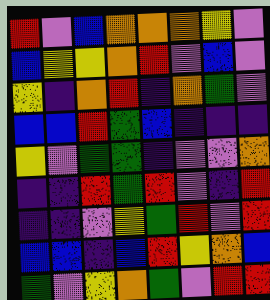[["red", "violet", "blue", "orange", "orange", "orange", "yellow", "violet"], ["blue", "yellow", "yellow", "orange", "red", "violet", "blue", "violet"], ["yellow", "indigo", "orange", "red", "indigo", "orange", "green", "violet"], ["blue", "blue", "red", "green", "blue", "indigo", "indigo", "indigo"], ["yellow", "violet", "green", "green", "indigo", "violet", "violet", "orange"], ["indigo", "indigo", "red", "green", "red", "violet", "indigo", "red"], ["indigo", "indigo", "violet", "yellow", "green", "red", "violet", "red"], ["blue", "blue", "indigo", "blue", "red", "yellow", "orange", "blue"], ["green", "violet", "yellow", "orange", "green", "violet", "red", "red"]]